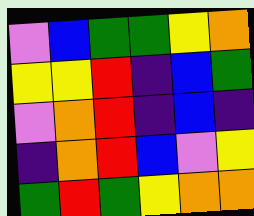[["violet", "blue", "green", "green", "yellow", "orange"], ["yellow", "yellow", "red", "indigo", "blue", "green"], ["violet", "orange", "red", "indigo", "blue", "indigo"], ["indigo", "orange", "red", "blue", "violet", "yellow"], ["green", "red", "green", "yellow", "orange", "orange"]]